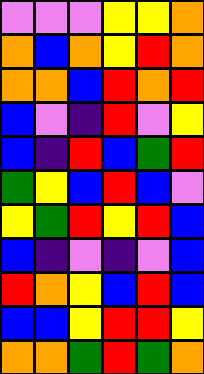[["violet", "violet", "violet", "yellow", "yellow", "orange"], ["orange", "blue", "orange", "yellow", "red", "orange"], ["orange", "orange", "blue", "red", "orange", "red"], ["blue", "violet", "indigo", "red", "violet", "yellow"], ["blue", "indigo", "red", "blue", "green", "red"], ["green", "yellow", "blue", "red", "blue", "violet"], ["yellow", "green", "red", "yellow", "red", "blue"], ["blue", "indigo", "violet", "indigo", "violet", "blue"], ["red", "orange", "yellow", "blue", "red", "blue"], ["blue", "blue", "yellow", "red", "red", "yellow"], ["orange", "orange", "green", "red", "green", "orange"]]